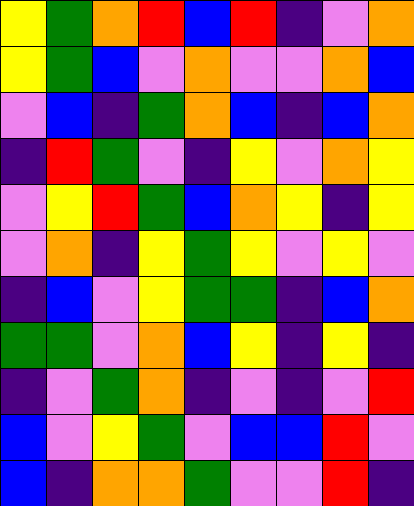[["yellow", "green", "orange", "red", "blue", "red", "indigo", "violet", "orange"], ["yellow", "green", "blue", "violet", "orange", "violet", "violet", "orange", "blue"], ["violet", "blue", "indigo", "green", "orange", "blue", "indigo", "blue", "orange"], ["indigo", "red", "green", "violet", "indigo", "yellow", "violet", "orange", "yellow"], ["violet", "yellow", "red", "green", "blue", "orange", "yellow", "indigo", "yellow"], ["violet", "orange", "indigo", "yellow", "green", "yellow", "violet", "yellow", "violet"], ["indigo", "blue", "violet", "yellow", "green", "green", "indigo", "blue", "orange"], ["green", "green", "violet", "orange", "blue", "yellow", "indigo", "yellow", "indigo"], ["indigo", "violet", "green", "orange", "indigo", "violet", "indigo", "violet", "red"], ["blue", "violet", "yellow", "green", "violet", "blue", "blue", "red", "violet"], ["blue", "indigo", "orange", "orange", "green", "violet", "violet", "red", "indigo"]]